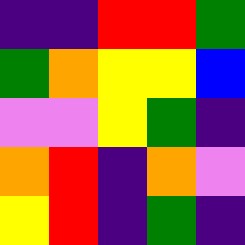[["indigo", "indigo", "red", "red", "green"], ["green", "orange", "yellow", "yellow", "blue"], ["violet", "violet", "yellow", "green", "indigo"], ["orange", "red", "indigo", "orange", "violet"], ["yellow", "red", "indigo", "green", "indigo"]]